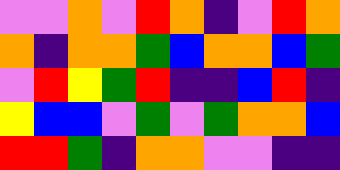[["violet", "violet", "orange", "violet", "red", "orange", "indigo", "violet", "red", "orange"], ["orange", "indigo", "orange", "orange", "green", "blue", "orange", "orange", "blue", "green"], ["violet", "red", "yellow", "green", "red", "indigo", "indigo", "blue", "red", "indigo"], ["yellow", "blue", "blue", "violet", "green", "violet", "green", "orange", "orange", "blue"], ["red", "red", "green", "indigo", "orange", "orange", "violet", "violet", "indigo", "indigo"]]